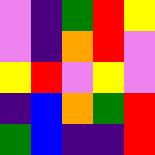[["violet", "indigo", "green", "red", "yellow"], ["violet", "indigo", "orange", "red", "violet"], ["yellow", "red", "violet", "yellow", "violet"], ["indigo", "blue", "orange", "green", "red"], ["green", "blue", "indigo", "indigo", "red"]]